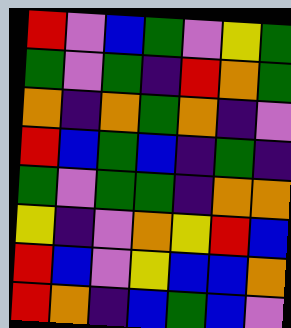[["red", "violet", "blue", "green", "violet", "yellow", "green"], ["green", "violet", "green", "indigo", "red", "orange", "green"], ["orange", "indigo", "orange", "green", "orange", "indigo", "violet"], ["red", "blue", "green", "blue", "indigo", "green", "indigo"], ["green", "violet", "green", "green", "indigo", "orange", "orange"], ["yellow", "indigo", "violet", "orange", "yellow", "red", "blue"], ["red", "blue", "violet", "yellow", "blue", "blue", "orange"], ["red", "orange", "indigo", "blue", "green", "blue", "violet"]]